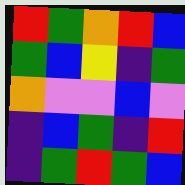[["red", "green", "orange", "red", "blue"], ["green", "blue", "yellow", "indigo", "green"], ["orange", "violet", "violet", "blue", "violet"], ["indigo", "blue", "green", "indigo", "red"], ["indigo", "green", "red", "green", "blue"]]